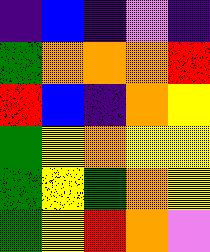[["indigo", "blue", "indigo", "violet", "indigo"], ["green", "orange", "orange", "orange", "red"], ["red", "blue", "indigo", "orange", "yellow"], ["green", "yellow", "orange", "yellow", "yellow"], ["green", "yellow", "green", "orange", "yellow"], ["green", "yellow", "red", "orange", "violet"]]